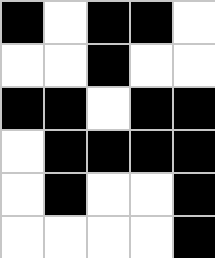[["black", "white", "black", "black", "white"], ["white", "white", "black", "white", "white"], ["black", "black", "white", "black", "black"], ["white", "black", "black", "black", "black"], ["white", "black", "white", "white", "black"], ["white", "white", "white", "white", "black"]]